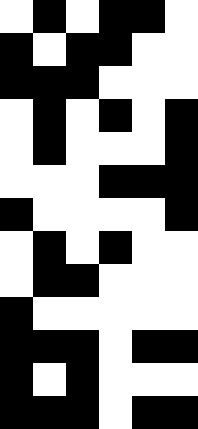[["white", "black", "white", "black", "black", "white"], ["black", "white", "black", "black", "white", "white"], ["black", "black", "black", "white", "white", "white"], ["white", "black", "white", "black", "white", "black"], ["white", "black", "white", "white", "white", "black"], ["white", "white", "white", "black", "black", "black"], ["black", "white", "white", "white", "white", "black"], ["white", "black", "white", "black", "white", "white"], ["white", "black", "black", "white", "white", "white"], ["black", "white", "white", "white", "white", "white"], ["black", "black", "black", "white", "black", "black"], ["black", "white", "black", "white", "white", "white"], ["black", "black", "black", "white", "black", "black"]]